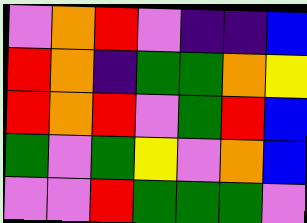[["violet", "orange", "red", "violet", "indigo", "indigo", "blue"], ["red", "orange", "indigo", "green", "green", "orange", "yellow"], ["red", "orange", "red", "violet", "green", "red", "blue"], ["green", "violet", "green", "yellow", "violet", "orange", "blue"], ["violet", "violet", "red", "green", "green", "green", "violet"]]